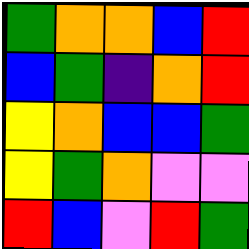[["green", "orange", "orange", "blue", "red"], ["blue", "green", "indigo", "orange", "red"], ["yellow", "orange", "blue", "blue", "green"], ["yellow", "green", "orange", "violet", "violet"], ["red", "blue", "violet", "red", "green"]]